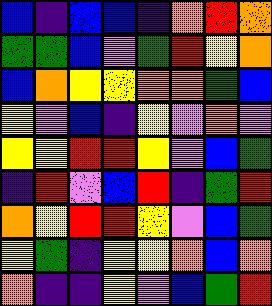[["blue", "indigo", "blue", "blue", "indigo", "orange", "red", "orange"], ["green", "green", "blue", "violet", "green", "red", "yellow", "orange"], ["blue", "orange", "yellow", "yellow", "orange", "orange", "green", "blue"], ["yellow", "violet", "blue", "indigo", "yellow", "violet", "orange", "violet"], ["yellow", "yellow", "red", "red", "yellow", "violet", "blue", "green"], ["indigo", "red", "violet", "blue", "red", "indigo", "green", "red"], ["orange", "yellow", "red", "red", "yellow", "violet", "blue", "green"], ["yellow", "green", "indigo", "yellow", "yellow", "orange", "blue", "orange"], ["orange", "indigo", "indigo", "yellow", "violet", "blue", "green", "red"]]